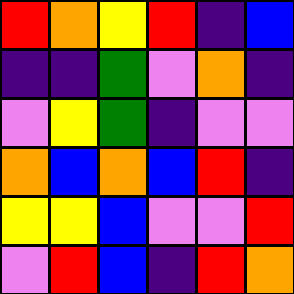[["red", "orange", "yellow", "red", "indigo", "blue"], ["indigo", "indigo", "green", "violet", "orange", "indigo"], ["violet", "yellow", "green", "indigo", "violet", "violet"], ["orange", "blue", "orange", "blue", "red", "indigo"], ["yellow", "yellow", "blue", "violet", "violet", "red"], ["violet", "red", "blue", "indigo", "red", "orange"]]